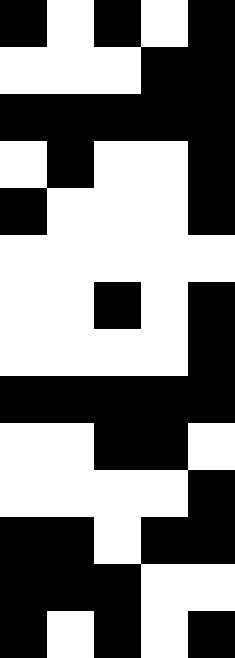[["black", "white", "black", "white", "black"], ["white", "white", "white", "black", "black"], ["black", "black", "black", "black", "black"], ["white", "black", "white", "white", "black"], ["black", "white", "white", "white", "black"], ["white", "white", "white", "white", "white"], ["white", "white", "black", "white", "black"], ["white", "white", "white", "white", "black"], ["black", "black", "black", "black", "black"], ["white", "white", "black", "black", "white"], ["white", "white", "white", "white", "black"], ["black", "black", "white", "black", "black"], ["black", "black", "black", "white", "white"], ["black", "white", "black", "white", "black"]]